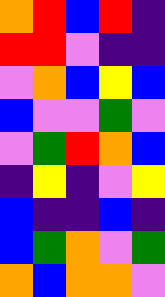[["orange", "red", "blue", "red", "indigo"], ["red", "red", "violet", "indigo", "indigo"], ["violet", "orange", "blue", "yellow", "blue"], ["blue", "violet", "violet", "green", "violet"], ["violet", "green", "red", "orange", "blue"], ["indigo", "yellow", "indigo", "violet", "yellow"], ["blue", "indigo", "indigo", "blue", "indigo"], ["blue", "green", "orange", "violet", "green"], ["orange", "blue", "orange", "orange", "violet"]]